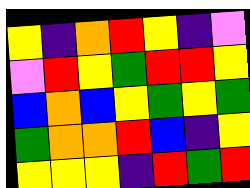[["yellow", "indigo", "orange", "red", "yellow", "indigo", "violet"], ["violet", "red", "yellow", "green", "red", "red", "yellow"], ["blue", "orange", "blue", "yellow", "green", "yellow", "green"], ["green", "orange", "orange", "red", "blue", "indigo", "yellow"], ["yellow", "yellow", "yellow", "indigo", "red", "green", "red"]]